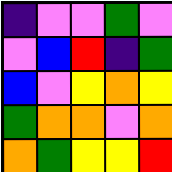[["indigo", "violet", "violet", "green", "violet"], ["violet", "blue", "red", "indigo", "green"], ["blue", "violet", "yellow", "orange", "yellow"], ["green", "orange", "orange", "violet", "orange"], ["orange", "green", "yellow", "yellow", "red"]]